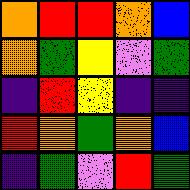[["orange", "red", "red", "orange", "blue"], ["orange", "green", "yellow", "violet", "green"], ["indigo", "red", "yellow", "indigo", "indigo"], ["red", "orange", "green", "orange", "blue"], ["indigo", "green", "violet", "red", "green"]]